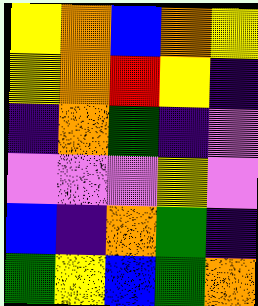[["yellow", "orange", "blue", "orange", "yellow"], ["yellow", "orange", "red", "yellow", "indigo"], ["indigo", "orange", "green", "indigo", "violet"], ["violet", "violet", "violet", "yellow", "violet"], ["blue", "indigo", "orange", "green", "indigo"], ["green", "yellow", "blue", "green", "orange"]]